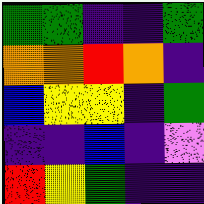[["green", "green", "indigo", "indigo", "green"], ["orange", "orange", "red", "orange", "indigo"], ["blue", "yellow", "yellow", "indigo", "green"], ["indigo", "indigo", "blue", "indigo", "violet"], ["red", "yellow", "green", "indigo", "indigo"]]